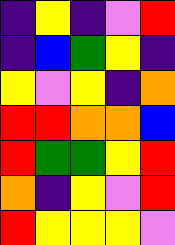[["indigo", "yellow", "indigo", "violet", "red"], ["indigo", "blue", "green", "yellow", "indigo"], ["yellow", "violet", "yellow", "indigo", "orange"], ["red", "red", "orange", "orange", "blue"], ["red", "green", "green", "yellow", "red"], ["orange", "indigo", "yellow", "violet", "red"], ["red", "yellow", "yellow", "yellow", "violet"]]